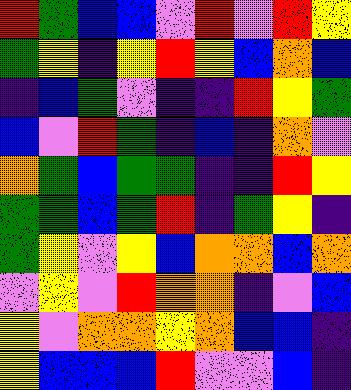[["red", "green", "blue", "blue", "violet", "red", "violet", "red", "yellow"], ["green", "yellow", "indigo", "yellow", "red", "yellow", "blue", "orange", "blue"], ["indigo", "blue", "green", "violet", "indigo", "indigo", "red", "yellow", "green"], ["blue", "violet", "red", "green", "indigo", "blue", "indigo", "orange", "violet"], ["orange", "green", "blue", "green", "green", "indigo", "indigo", "red", "yellow"], ["green", "green", "blue", "green", "red", "indigo", "green", "yellow", "indigo"], ["green", "yellow", "violet", "yellow", "blue", "orange", "orange", "blue", "orange"], ["violet", "yellow", "violet", "red", "orange", "orange", "indigo", "violet", "blue"], ["yellow", "violet", "orange", "orange", "yellow", "orange", "blue", "blue", "indigo"], ["yellow", "blue", "blue", "blue", "red", "violet", "violet", "blue", "indigo"]]